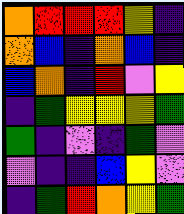[["orange", "red", "red", "red", "yellow", "indigo"], ["orange", "blue", "indigo", "orange", "blue", "indigo"], ["blue", "orange", "indigo", "red", "violet", "yellow"], ["indigo", "green", "yellow", "yellow", "yellow", "green"], ["green", "indigo", "violet", "indigo", "green", "violet"], ["violet", "indigo", "indigo", "blue", "yellow", "violet"], ["indigo", "green", "red", "orange", "yellow", "green"]]